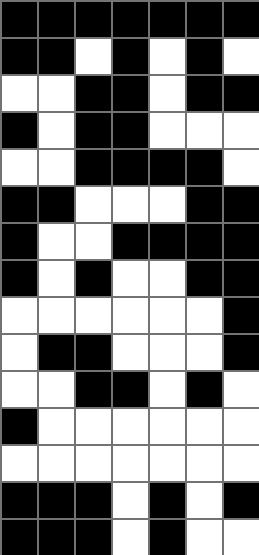[["black", "black", "black", "black", "black", "black", "black"], ["black", "black", "white", "black", "white", "black", "white"], ["white", "white", "black", "black", "white", "black", "black"], ["black", "white", "black", "black", "white", "white", "white"], ["white", "white", "black", "black", "black", "black", "white"], ["black", "black", "white", "white", "white", "black", "black"], ["black", "white", "white", "black", "black", "black", "black"], ["black", "white", "black", "white", "white", "black", "black"], ["white", "white", "white", "white", "white", "white", "black"], ["white", "black", "black", "white", "white", "white", "black"], ["white", "white", "black", "black", "white", "black", "white"], ["black", "white", "white", "white", "white", "white", "white"], ["white", "white", "white", "white", "white", "white", "white"], ["black", "black", "black", "white", "black", "white", "black"], ["black", "black", "black", "white", "black", "white", "white"]]